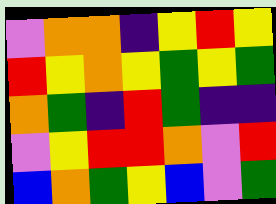[["violet", "orange", "orange", "indigo", "yellow", "red", "yellow"], ["red", "yellow", "orange", "yellow", "green", "yellow", "green"], ["orange", "green", "indigo", "red", "green", "indigo", "indigo"], ["violet", "yellow", "red", "red", "orange", "violet", "red"], ["blue", "orange", "green", "yellow", "blue", "violet", "green"]]